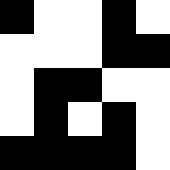[["black", "white", "white", "black", "white"], ["white", "white", "white", "black", "black"], ["white", "black", "black", "white", "white"], ["white", "black", "white", "black", "white"], ["black", "black", "black", "black", "white"]]